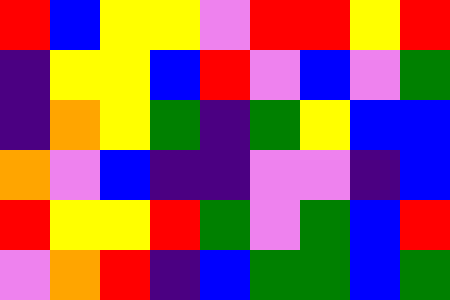[["red", "blue", "yellow", "yellow", "violet", "red", "red", "yellow", "red"], ["indigo", "yellow", "yellow", "blue", "red", "violet", "blue", "violet", "green"], ["indigo", "orange", "yellow", "green", "indigo", "green", "yellow", "blue", "blue"], ["orange", "violet", "blue", "indigo", "indigo", "violet", "violet", "indigo", "blue"], ["red", "yellow", "yellow", "red", "green", "violet", "green", "blue", "red"], ["violet", "orange", "red", "indigo", "blue", "green", "green", "blue", "green"]]